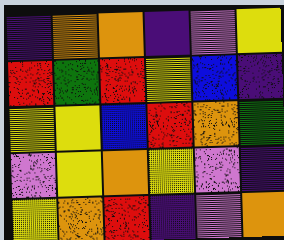[["indigo", "orange", "orange", "indigo", "violet", "yellow"], ["red", "green", "red", "yellow", "blue", "indigo"], ["yellow", "yellow", "blue", "red", "orange", "green"], ["violet", "yellow", "orange", "yellow", "violet", "indigo"], ["yellow", "orange", "red", "indigo", "violet", "orange"]]